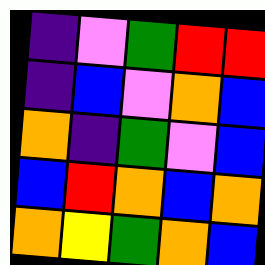[["indigo", "violet", "green", "red", "red"], ["indigo", "blue", "violet", "orange", "blue"], ["orange", "indigo", "green", "violet", "blue"], ["blue", "red", "orange", "blue", "orange"], ["orange", "yellow", "green", "orange", "blue"]]